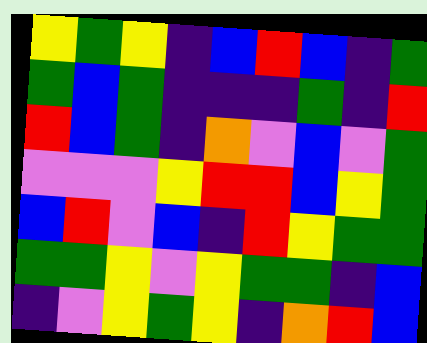[["yellow", "green", "yellow", "indigo", "blue", "red", "blue", "indigo", "green"], ["green", "blue", "green", "indigo", "indigo", "indigo", "green", "indigo", "red"], ["red", "blue", "green", "indigo", "orange", "violet", "blue", "violet", "green"], ["violet", "violet", "violet", "yellow", "red", "red", "blue", "yellow", "green"], ["blue", "red", "violet", "blue", "indigo", "red", "yellow", "green", "green"], ["green", "green", "yellow", "violet", "yellow", "green", "green", "indigo", "blue"], ["indigo", "violet", "yellow", "green", "yellow", "indigo", "orange", "red", "blue"]]